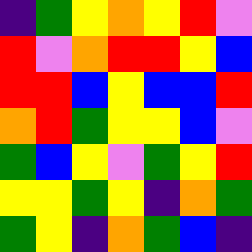[["indigo", "green", "yellow", "orange", "yellow", "red", "violet"], ["red", "violet", "orange", "red", "red", "yellow", "blue"], ["red", "red", "blue", "yellow", "blue", "blue", "red"], ["orange", "red", "green", "yellow", "yellow", "blue", "violet"], ["green", "blue", "yellow", "violet", "green", "yellow", "red"], ["yellow", "yellow", "green", "yellow", "indigo", "orange", "green"], ["green", "yellow", "indigo", "orange", "green", "blue", "indigo"]]